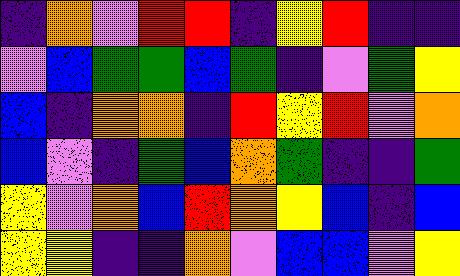[["indigo", "orange", "violet", "red", "red", "indigo", "yellow", "red", "indigo", "indigo"], ["violet", "blue", "green", "green", "blue", "green", "indigo", "violet", "green", "yellow"], ["blue", "indigo", "orange", "orange", "indigo", "red", "yellow", "red", "violet", "orange"], ["blue", "violet", "indigo", "green", "blue", "orange", "green", "indigo", "indigo", "green"], ["yellow", "violet", "orange", "blue", "red", "orange", "yellow", "blue", "indigo", "blue"], ["yellow", "yellow", "indigo", "indigo", "orange", "violet", "blue", "blue", "violet", "yellow"]]